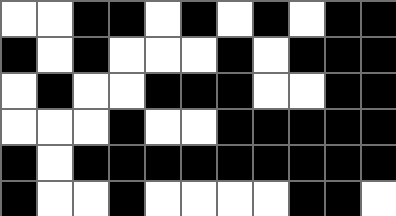[["white", "white", "black", "black", "white", "black", "white", "black", "white", "black", "black"], ["black", "white", "black", "white", "white", "white", "black", "white", "black", "black", "black"], ["white", "black", "white", "white", "black", "black", "black", "white", "white", "black", "black"], ["white", "white", "white", "black", "white", "white", "black", "black", "black", "black", "black"], ["black", "white", "black", "black", "black", "black", "black", "black", "black", "black", "black"], ["black", "white", "white", "black", "white", "white", "white", "white", "black", "black", "white"]]